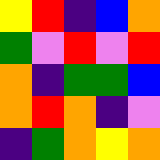[["yellow", "red", "indigo", "blue", "orange"], ["green", "violet", "red", "violet", "red"], ["orange", "indigo", "green", "green", "blue"], ["orange", "red", "orange", "indigo", "violet"], ["indigo", "green", "orange", "yellow", "orange"]]